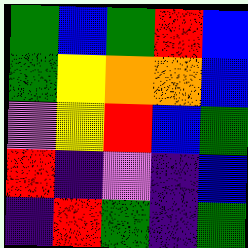[["green", "blue", "green", "red", "blue"], ["green", "yellow", "orange", "orange", "blue"], ["violet", "yellow", "red", "blue", "green"], ["red", "indigo", "violet", "indigo", "blue"], ["indigo", "red", "green", "indigo", "green"]]